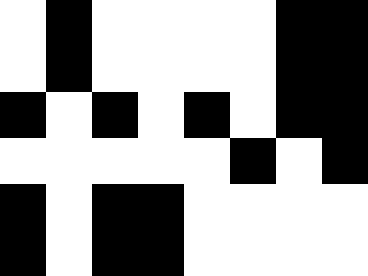[["white", "black", "white", "white", "white", "white", "black", "black"], ["white", "black", "white", "white", "white", "white", "black", "black"], ["black", "white", "black", "white", "black", "white", "black", "black"], ["white", "white", "white", "white", "white", "black", "white", "black"], ["black", "white", "black", "black", "white", "white", "white", "white"], ["black", "white", "black", "black", "white", "white", "white", "white"]]